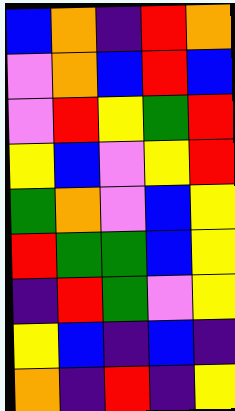[["blue", "orange", "indigo", "red", "orange"], ["violet", "orange", "blue", "red", "blue"], ["violet", "red", "yellow", "green", "red"], ["yellow", "blue", "violet", "yellow", "red"], ["green", "orange", "violet", "blue", "yellow"], ["red", "green", "green", "blue", "yellow"], ["indigo", "red", "green", "violet", "yellow"], ["yellow", "blue", "indigo", "blue", "indigo"], ["orange", "indigo", "red", "indigo", "yellow"]]